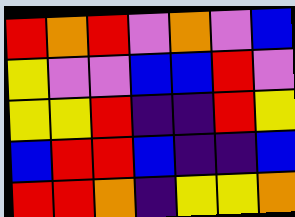[["red", "orange", "red", "violet", "orange", "violet", "blue"], ["yellow", "violet", "violet", "blue", "blue", "red", "violet"], ["yellow", "yellow", "red", "indigo", "indigo", "red", "yellow"], ["blue", "red", "red", "blue", "indigo", "indigo", "blue"], ["red", "red", "orange", "indigo", "yellow", "yellow", "orange"]]